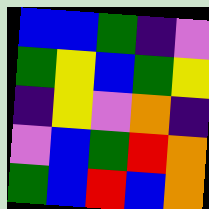[["blue", "blue", "green", "indigo", "violet"], ["green", "yellow", "blue", "green", "yellow"], ["indigo", "yellow", "violet", "orange", "indigo"], ["violet", "blue", "green", "red", "orange"], ["green", "blue", "red", "blue", "orange"]]